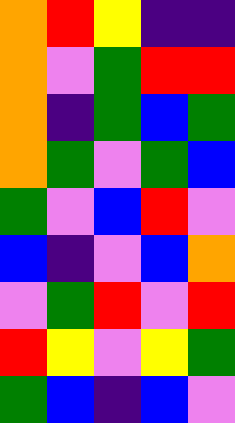[["orange", "red", "yellow", "indigo", "indigo"], ["orange", "violet", "green", "red", "red"], ["orange", "indigo", "green", "blue", "green"], ["orange", "green", "violet", "green", "blue"], ["green", "violet", "blue", "red", "violet"], ["blue", "indigo", "violet", "blue", "orange"], ["violet", "green", "red", "violet", "red"], ["red", "yellow", "violet", "yellow", "green"], ["green", "blue", "indigo", "blue", "violet"]]